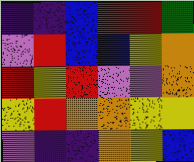[["indigo", "indigo", "blue", "red", "red", "green"], ["violet", "red", "blue", "blue", "yellow", "orange"], ["red", "yellow", "red", "violet", "violet", "orange"], ["yellow", "red", "orange", "orange", "yellow", "yellow"], ["violet", "indigo", "indigo", "orange", "yellow", "blue"]]